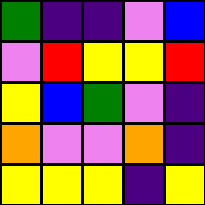[["green", "indigo", "indigo", "violet", "blue"], ["violet", "red", "yellow", "yellow", "red"], ["yellow", "blue", "green", "violet", "indigo"], ["orange", "violet", "violet", "orange", "indigo"], ["yellow", "yellow", "yellow", "indigo", "yellow"]]